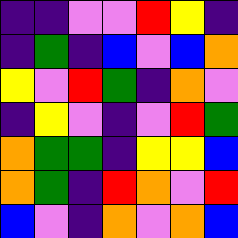[["indigo", "indigo", "violet", "violet", "red", "yellow", "indigo"], ["indigo", "green", "indigo", "blue", "violet", "blue", "orange"], ["yellow", "violet", "red", "green", "indigo", "orange", "violet"], ["indigo", "yellow", "violet", "indigo", "violet", "red", "green"], ["orange", "green", "green", "indigo", "yellow", "yellow", "blue"], ["orange", "green", "indigo", "red", "orange", "violet", "red"], ["blue", "violet", "indigo", "orange", "violet", "orange", "blue"]]